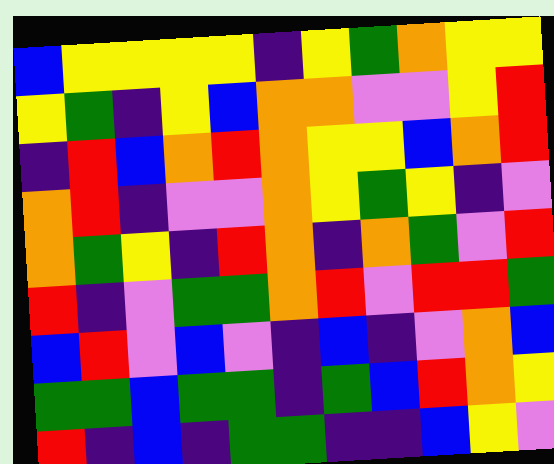[["blue", "yellow", "yellow", "yellow", "yellow", "indigo", "yellow", "green", "orange", "yellow", "yellow"], ["yellow", "green", "indigo", "yellow", "blue", "orange", "orange", "violet", "violet", "yellow", "red"], ["indigo", "red", "blue", "orange", "red", "orange", "yellow", "yellow", "blue", "orange", "red"], ["orange", "red", "indigo", "violet", "violet", "orange", "yellow", "green", "yellow", "indigo", "violet"], ["orange", "green", "yellow", "indigo", "red", "orange", "indigo", "orange", "green", "violet", "red"], ["red", "indigo", "violet", "green", "green", "orange", "red", "violet", "red", "red", "green"], ["blue", "red", "violet", "blue", "violet", "indigo", "blue", "indigo", "violet", "orange", "blue"], ["green", "green", "blue", "green", "green", "indigo", "green", "blue", "red", "orange", "yellow"], ["red", "indigo", "blue", "indigo", "green", "green", "indigo", "indigo", "blue", "yellow", "violet"]]